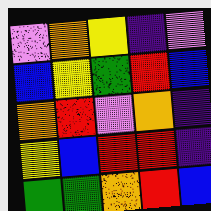[["violet", "orange", "yellow", "indigo", "violet"], ["blue", "yellow", "green", "red", "blue"], ["orange", "red", "violet", "orange", "indigo"], ["yellow", "blue", "red", "red", "indigo"], ["green", "green", "orange", "red", "blue"]]